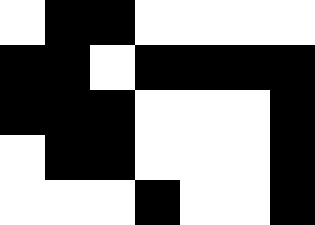[["white", "black", "black", "white", "white", "white", "white"], ["black", "black", "white", "black", "black", "black", "black"], ["black", "black", "black", "white", "white", "white", "black"], ["white", "black", "black", "white", "white", "white", "black"], ["white", "white", "white", "black", "white", "white", "black"]]